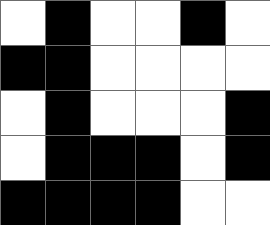[["white", "black", "white", "white", "black", "white"], ["black", "black", "white", "white", "white", "white"], ["white", "black", "white", "white", "white", "black"], ["white", "black", "black", "black", "white", "black"], ["black", "black", "black", "black", "white", "white"]]